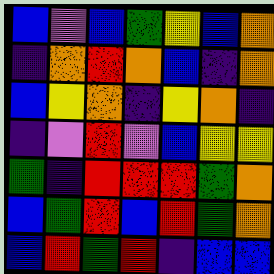[["blue", "violet", "blue", "green", "yellow", "blue", "orange"], ["indigo", "orange", "red", "orange", "blue", "indigo", "orange"], ["blue", "yellow", "orange", "indigo", "yellow", "orange", "indigo"], ["indigo", "violet", "red", "violet", "blue", "yellow", "yellow"], ["green", "indigo", "red", "red", "red", "green", "orange"], ["blue", "green", "red", "blue", "red", "green", "orange"], ["blue", "red", "green", "red", "indigo", "blue", "blue"]]